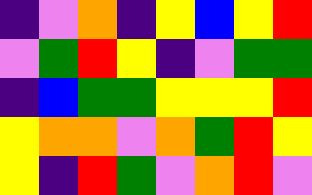[["indigo", "violet", "orange", "indigo", "yellow", "blue", "yellow", "red"], ["violet", "green", "red", "yellow", "indigo", "violet", "green", "green"], ["indigo", "blue", "green", "green", "yellow", "yellow", "yellow", "red"], ["yellow", "orange", "orange", "violet", "orange", "green", "red", "yellow"], ["yellow", "indigo", "red", "green", "violet", "orange", "red", "violet"]]